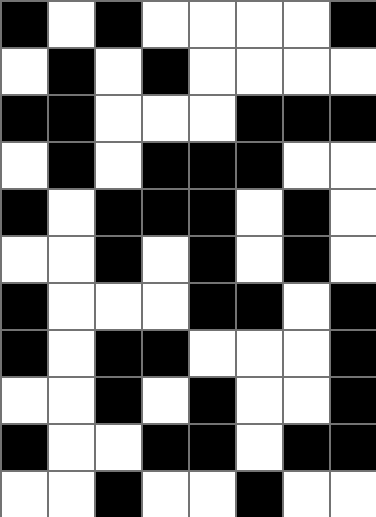[["black", "white", "black", "white", "white", "white", "white", "black"], ["white", "black", "white", "black", "white", "white", "white", "white"], ["black", "black", "white", "white", "white", "black", "black", "black"], ["white", "black", "white", "black", "black", "black", "white", "white"], ["black", "white", "black", "black", "black", "white", "black", "white"], ["white", "white", "black", "white", "black", "white", "black", "white"], ["black", "white", "white", "white", "black", "black", "white", "black"], ["black", "white", "black", "black", "white", "white", "white", "black"], ["white", "white", "black", "white", "black", "white", "white", "black"], ["black", "white", "white", "black", "black", "white", "black", "black"], ["white", "white", "black", "white", "white", "black", "white", "white"]]